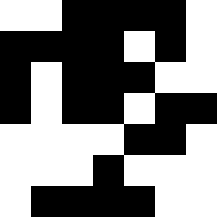[["white", "white", "black", "black", "black", "black", "white"], ["black", "black", "black", "black", "white", "black", "white"], ["black", "white", "black", "black", "black", "white", "white"], ["black", "white", "black", "black", "white", "black", "black"], ["white", "white", "white", "white", "black", "black", "white"], ["white", "white", "white", "black", "white", "white", "white"], ["white", "black", "black", "black", "black", "white", "white"]]